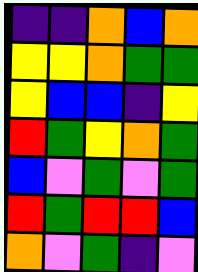[["indigo", "indigo", "orange", "blue", "orange"], ["yellow", "yellow", "orange", "green", "green"], ["yellow", "blue", "blue", "indigo", "yellow"], ["red", "green", "yellow", "orange", "green"], ["blue", "violet", "green", "violet", "green"], ["red", "green", "red", "red", "blue"], ["orange", "violet", "green", "indigo", "violet"]]